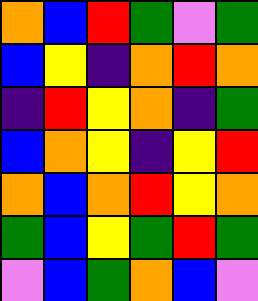[["orange", "blue", "red", "green", "violet", "green"], ["blue", "yellow", "indigo", "orange", "red", "orange"], ["indigo", "red", "yellow", "orange", "indigo", "green"], ["blue", "orange", "yellow", "indigo", "yellow", "red"], ["orange", "blue", "orange", "red", "yellow", "orange"], ["green", "blue", "yellow", "green", "red", "green"], ["violet", "blue", "green", "orange", "blue", "violet"]]